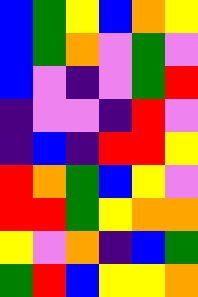[["blue", "green", "yellow", "blue", "orange", "yellow"], ["blue", "green", "orange", "violet", "green", "violet"], ["blue", "violet", "indigo", "violet", "green", "red"], ["indigo", "violet", "violet", "indigo", "red", "violet"], ["indigo", "blue", "indigo", "red", "red", "yellow"], ["red", "orange", "green", "blue", "yellow", "violet"], ["red", "red", "green", "yellow", "orange", "orange"], ["yellow", "violet", "orange", "indigo", "blue", "green"], ["green", "red", "blue", "yellow", "yellow", "orange"]]